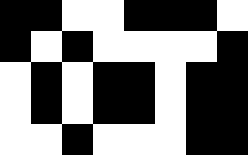[["black", "black", "white", "white", "black", "black", "black", "white"], ["black", "white", "black", "white", "white", "white", "white", "black"], ["white", "black", "white", "black", "black", "white", "black", "black"], ["white", "black", "white", "black", "black", "white", "black", "black"], ["white", "white", "black", "white", "white", "white", "black", "black"]]